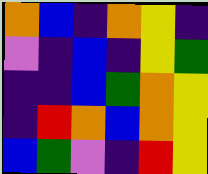[["orange", "blue", "indigo", "orange", "yellow", "indigo"], ["violet", "indigo", "blue", "indigo", "yellow", "green"], ["indigo", "indigo", "blue", "green", "orange", "yellow"], ["indigo", "red", "orange", "blue", "orange", "yellow"], ["blue", "green", "violet", "indigo", "red", "yellow"]]